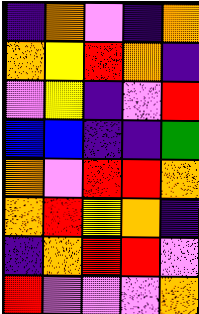[["indigo", "orange", "violet", "indigo", "orange"], ["orange", "yellow", "red", "orange", "indigo"], ["violet", "yellow", "indigo", "violet", "red"], ["blue", "blue", "indigo", "indigo", "green"], ["orange", "violet", "red", "red", "orange"], ["orange", "red", "yellow", "orange", "indigo"], ["indigo", "orange", "red", "red", "violet"], ["red", "violet", "violet", "violet", "orange"]]